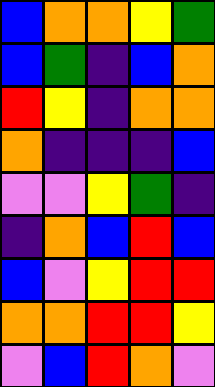[["blue", "orange", "orange", "yellow", "green"], ["blue", "green", "indigo", "blue", "orange"], ["red", "yellow", "indigo", "orange", "orange"], ["orange", "indigo", "indigo", "indigo", "blue"], ["violet", "violet", "yellow", "green", "indigo"], ["indigo", "orange", "blue", "red", "blue"], ["blue", "violet", "yellow", "red", "red"], ["orange", "orange", "red", "red", "yellow"], ["violet", "blue", "red", "orange", "violet"]]